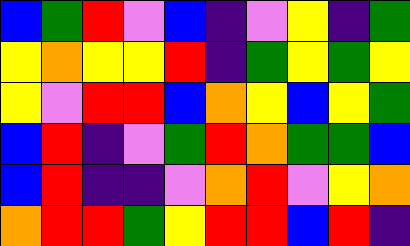[["blue", "green", "red", "violet", "blue", "indigo", "violet", "yellow", "indigo", "green"], ["yellow", "orange", "yellow", "yellow", "red", "indigo", "green", "yellow", "green", "yellow"], ["yellow", "violet", "red", "red", "blue", "orange", "yellow", "blue", "yellow", "green"], ["blue", "red", "indigo", "violet", "green", "red", "orange", "green", "green", "blue"], ["blue", "red", "indigo", "indigo", "violet", "orange", "red", "violet", "yellow", "orange"], ["orange", "red", "red", "green", "yellow", "red", "red", "blue", "red", "indigo"]]